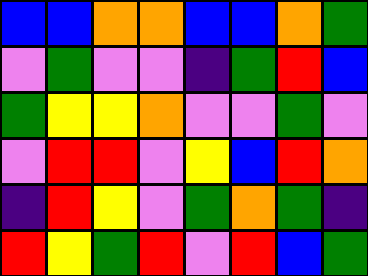[["blue", "blue", "orange", "orange", "blue", "blue", "orange", "green"], ["violet", "green", "violet", "violet", "indigo", "green", "red", "blue"], ["green", "yellow", "yellow", "orange", "violet", "violet", "green", "violet"], ["violet", "red", "red", "violet", "yellow", "blue", "red", "orange"], ["indigo", "red", "yellow", "violet", "green", "orange", "green", "indigo"], ["red", "yellow", "green", "red", "violet", "red", "blue", "green"]]